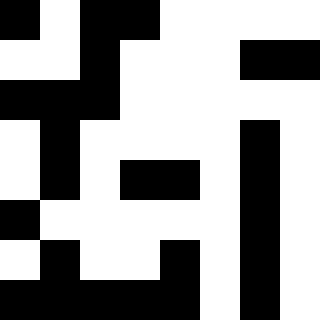[["black", "white", "black", "black", "white", "white", "white", "white"], ["white", "white", "black", "white", "white", "white", "black", "black"], ["black", "black", "black", "white", "white", "white", "white", "white"], ["white", "black", "white", "white", "white", "white", "black", "white"], ["white", "black", "white", "black", "black", "white", "black", "white"], ["black", "white", "white", "white", "white", "white", "black", "white"], ["white", "black", "white", "white", "black", "white", "black", "white"], ["black", "black", "black", "black", "black", "white", "black", "white"]]